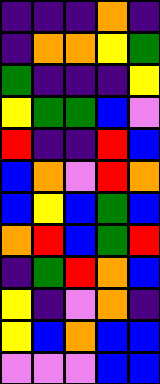[["indigo", "indigo", "indigo", "orange", "indigo"], ["indigo", "orange", "orange", "yellow", "green"], ["green", "indigo", "indigo", "indigo", "yellow"], ["yellow", "green", "green", "blue", "violet"], ["red", "indigo", "indigo", "red", "blue"], ["blue", "orange", "violet", "red", "orange"], ["blue", "yellow", "blue", "green", "blue"], ["orange", "red", "blue", "green", "red"], ["indigo", "green", "red", "orange", "blue"], ["yellow", "indigo", "violet", "orange", "indigo"], ["yellow", "blue", "orange", "blue", "blue"], ["violet", "violet", "violet", "blue", "blue"]]